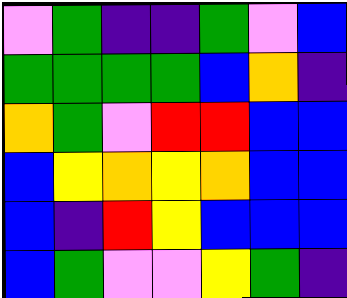[["violet", "green", "indigo", "indigo", "green", "violet", "blue"], ["green", "green", "green", "green", "blue", "orange", "indigo"], ["orange", "green", "violet", "red", "red", "blue", "blue"], ["blue", "yellow", "orange", "yellow", "orange", "blue", "blue"], ["blue", "indigo", "red", "yellow", "blue", "blue", "blue"], ["blue", "green", "violet", "violet", "yellow", "green", "indigo"]]